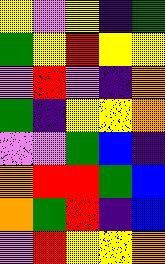[["yellow", "violet", "yellow", "indigo", "green"], ["green", "yellow", "red", "yellow", "yellow"], ["violet", "red", "violet", "indigo", "orange"], ["green", "indigo", "yellow", "yellow", "orange"], ["violet", "violet", "green", "blue", "indigo"], ["orange", "red", "red", "green", "blue"], ["orange", "green", "red", "indigo", "blue"], ["violet", "red", "yellow", "yellow", "orange"]]